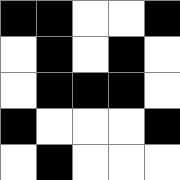[["black", "black", "white", "white", "black"], ["white", "black", "white", "black", "white"], ["white", "black", "black", "black", "white"], ["black", "white", "white", "white", "black"], ["white", "black", "white", "white", "white"]]